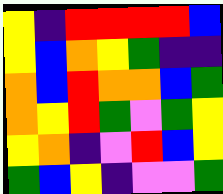[["yellow", "indigo", "red", "red", "red", "red", "blue"], ["yellow", "blue", "orange", "yellow", "green", "indigo", "indigo"], ["orange", "blue", "red", "orange", "orange", "blue", "green"], ["orange", "yellow", "red", "green", "violet", "green", "yellow"], ["yellow", "orange", "indigo", "violet", "red", "blue", "yellow"], ["green", "blue", "yellow", "indigo", "violet", "violet", "green"]]